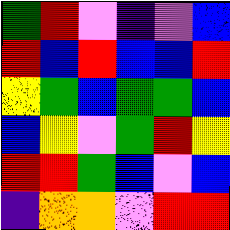[["green", "red", "violet", "indigo", "violet", "blue"], ["red", "blue", "red", "blue", "blue", "red"], ["yellow", "green", "blue", "green", "green", "blue"], ["blue", "yellow", "violet", "green", "red", "yellow"], ["red", "red", "green", "blue", "violet", "blue"], ["indigo", "orange", "orange", "violet", "red", "red"]]